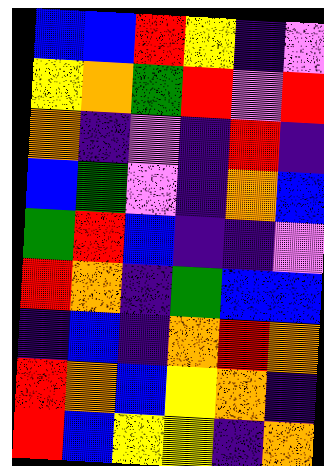[["blue", "blue", "red", "yellow", "indigo", "violet"], ["yellow", "orange", "green", "red", "violet", "red"], ["orange", "indigo", "violet", "indigo", "red", "indigo"], ["blue", "green", "violet", "indigo", "orange", "blue"], ["green", "red", "blue", "indigo", "indigo", "violet"], ["red", "orange", "indigo", "green", "blue", "blue"], ["indigo", "blue", "indigo", "orange", "red", "orange"], ["red", "orange", "blue", "yellow", "orange", "indigo"], ["red", "blue", "yellow", "yellow", "indigo", "orange"]]